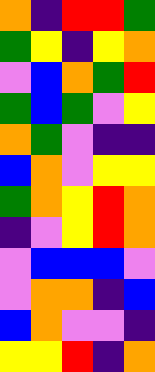[["orange", "indigo", "red", "red", "green"], ["green", "yellow", "indigo", "yellow", "orange"], ["violet", "blue", "orange", "green", "red"], ["green", "blue", "green", "violet", "yellow"], ["orange", "green", "violet", "indigo", "indigo"], ["blue", "orange", "violet", "yellow", "yellow"], ["green", "orange", "yellow", "red", "orange"], ["indigo", "violet", "yellow", "red", "orange"], ["violet", "blue", "blue", "blue", "violet"], ["violet", "orange", "orange", "indigo", "blue"], ["blue", "orange", "violet", "violet", "indigo"], ["yellow", "yellow", "red", "indigo", "orange"]]